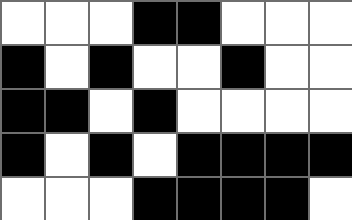[["white", "white", "white", "black", "black", "white", "white", "white"], ["black", "white", "black", "white", "white", "black", "white", "white"], ["black", "black", "white", "black", "white", "white", "white", "white"], ["black", "white", "black", "white", "black", "black", "black", "black"], ["white", "white", "white", "black", "black", "black", "black", "white"]]